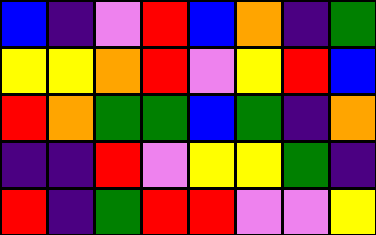[["blue", "indigo", "violet", "red", "blue", "orange", "indigo", "green"], ["yellow", "yellow", "orange", "red", "violet", "yellow", "red", "blue"], ["red", "orange", "green", "green", "blue", "green", "indigo", "orange"], ["indigo", "indigo", "red", "violet", "yellow", "yellow", "green", "indigo"], ["red", "indigo", "green", "red", "red", "violet", "violet", "yellow"]]